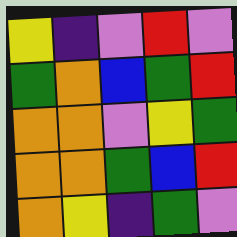[["yellow", "indigo", "violet", "red", "violet"], ["green", "orange", "blue", "green", "red"], ["orange", "orange", "violet", "yellow", "green"], ["orange", "orange", "green", "blue", "red"], ["orange", "yellow", "indigo", "green", "violet"]]